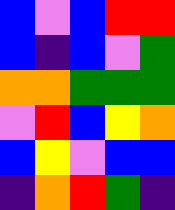[["blue", "violet", "blue", "red", "red"], ["blue", "indigo", "blue", "violet", "green"], ["orange", "orange", "green", "green", "green"], ["violet", "red", "blue", "yellow", "orange"], ["blue", "yellow", "violet", "blue", "blue"], ["indigo", "orange", "red", "green", "indigo"]]